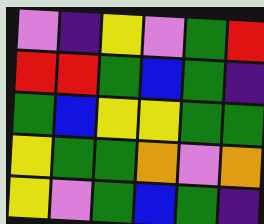[["violet", "indigo", "yellow", "violet", "green", "red"], ["red", "red", "green", "blue", "green", "indigo"], ["green", "blue", "yellow", "yellow", "green", "green"], ["yellow", "green", "green", "orange", "violet", "orange"], ["yellow", "violet", "green", "blue", "green", "indigo"]]